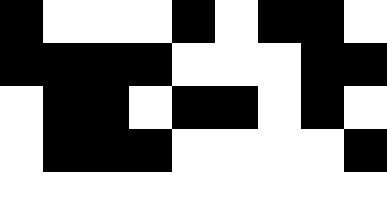[["black", "white", "white", "white", "black", "white", "black", "black", "white"], ["black", "black", "black", "black", "white", "white", "white", "black", "black"], ["white", "black", "black", "white", "black", "black", "white", "black", "white"], ["white", "black", "black", "black", "white", "white", "white", "white", "black"], ["white", "white", "white", "white", "white", "white", "white", "white", "white"]]